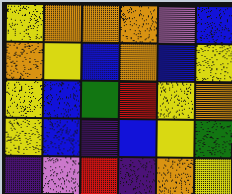[["yellow", "orange", "orange", "orange", "violet", "blue"], ["orange", "yellow", "blue", "orange", "blue", "yellow"], ["yellow", "blue", "green", "red", "yellow", "orange"], ["yellow", "blue", "indigo", "blue", "yellow", "green"], ["indigo", "violet", "red", "indigo", "orange", "yellow"]]